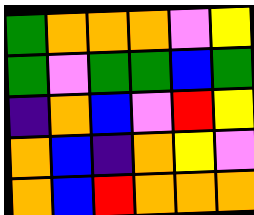[["green", "orange", "orange", "orange", "violet", "yellow"], ["green", "violet", "green", "green", "blue", "green"], ["indigo", "orange", "blue", "violet", "red", "yellow"], ["orange", "blue", "indigo", "orange", "yellow", "violet"], ["orange", "blue", "red", "orange", "orange", "orange"]]